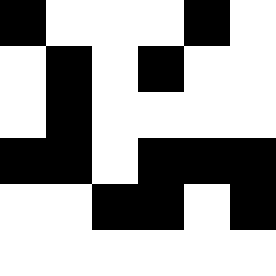[["black", "white", "white", "white", "black", "white"], ["white", "black", "white", "black", "white", "white"], ["white", "black", "white", "white", "white", "white"], ["black", "black", "white", "black", "black", "black"], ["white", "white", "black", "black", "white", "black"], ["white", "white", "white", "white", "white", "white"]]